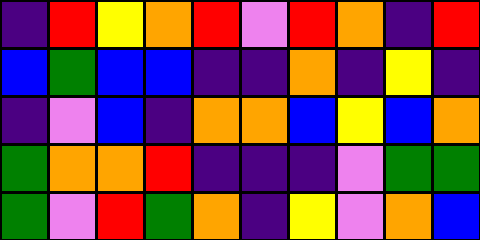[["indigo", "red", "yellow", "orange", "red", "violet", "red", "orange", "indigo", "red"], ["blue", "green", "blue", "blue", "indigo", "indigo", "orange", "indigo", "yellow", "indigo"], ["indigo", "violet", "blue", "indigo", "orange", "orange", "blue", "yellow", "blue", "orange"], ["green", "orange", "orange", "red", "indigo", "indigo", "indigo", "violet", "green", "green"], ["green", "violet", "red", "green", "orange", "indigo", "yellow", "violet", "orange", "blue"]]